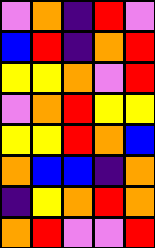[["violet", "orange", "indigo", "red", "violet"], ["blue", "red", "indigo", "orange", "red"], ["yellow", "yellow", "orange", "violet", "red"], ["violet", "orange", "red", "yellow", "yellow"], ["yellow", "yellow", "red", "orange", "blue"], ["orange", "blue", "blue", "indigo", "orange"], ["indigo", "yellow", "orange", "red", "orange"], ["orange", "red", "violet", "violet", "red"]]